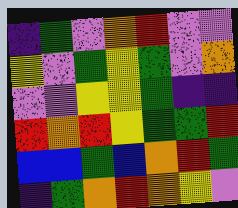[["indigo", "green", "violet", "orange", "red", "violet", "violet"], ["yellow", "violet", "green", "yellow", "green", "violet", "orange"], ["violet", "violet", "yellow", "yellow", "green", "indigo", "indigo"], ["red", "orange", "red", "yellow", "green", "green", "red"], ["blue", "blue", "green", "blue", "orange", "red", "green"], ["indigo", "green", "orange", "red", "orange", "yellow", "violet"]]